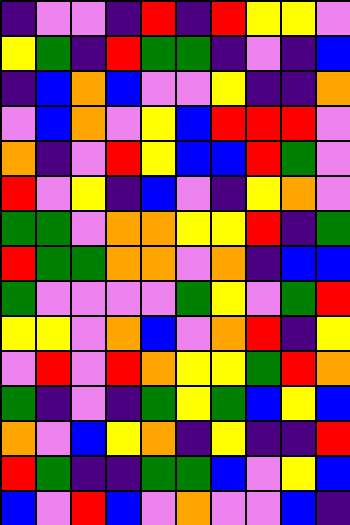[["indigo", "violet", "violet", "indigo", "red", "indigo", "red", "yellow", "yellow", "violet"], ["yellow", "green", "indigo", "red", "green", "green", "indigo", "violet", "indigo", "blue"], ["indigo", "blue", "orange", "blue", "violet", "violet", "yellow", "indigo", "indigo", "orange"], ["violet", "blue", "orange", "violet", "yellow", "blue", "red", "red", "red", "violet"], ["orange", "indigo", "violet", "red", "yellow", "blue", "blue", "red", "green", "violet"], ["red", "violet", "yellow", "indigo", "blue", "violet", "indigo", "yellow", "orange", "violet"], ["green", "green", "violet", "orange", "orange", "yellow", "yellow", "red", "indigo", "green"], ["red", "green", "green", "orange", "orange", "violet", "orange", "indigo", "blue", "blue"], ["green", "violet", "violet", "violet", "violet", "green", "yellow", "violet", "green", "red"], ["yellow", "yellow", "violet", "orange", "blue", "violet", "orange", "red", "indigo", "yellow"], ["violet", "red", "violet", "red", "orange", "yellow", "yellow", "green", "red", "orange"], ["green", "indigo", "violet", "indigo", "green", "yellow", "green", "blue", "yellow", "blue"], ["orange", "violet", "blue", "yellow", "orange", "indigo", "yellow", "indigo", "indigo", "red"], ["red", "green", "indigo", "indigo", "green", "green", "blue", "violet", "yellow", "blue"], ["blue", "violet", "red", "blue", "violet", "orange", "violet", "violet", "blue", "indigo"]]